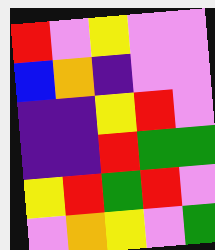[["red", "violet", "yellow", "violet", "violet"], ["blue", "orange", "indigo", "violet", "violet"], ["indigo", "indigo", "yellow", "red", "violet"], ["indigo", "indigo", "red", "green", "green"], ["yellow", "red", "green", "red", "violet"], ["violet", "orange", "yellow", "violet", "green"]]